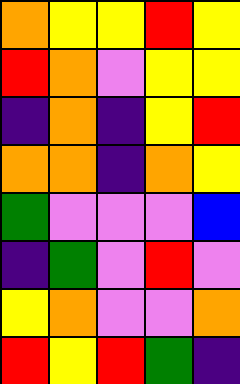[["orange", "yellow", "yellow", "red", "yellow"], ["red", "orange", "violet", "yellow", "yellow"], ["indigo", "orange", "indigo", "yellow", "red"], ["orange", "orange", "indigo", "orange", "yellow"], ["green", "violet", "violet", "violet", "blue"], ["indigo", "green", "violet", "red", "violet"], ["yellow", "orange", "violet", "violet", "orange"], ["red", "yellow", "red", "green", "indigo"]]